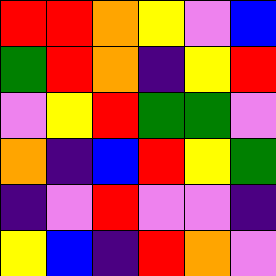[["red", "red", "orange", "yellow", "violet", "blue"], ["green", "red", "orange", "indigo", "yellow", "red"], ["violet", "yellow", "red", "green", "green", "violet"], ["orange", "indigo", "blue", "red", "yellow", "green"], ["indigo", "violet", "red", "violet", "violet", "indigo"], ["yellow", "blue", "indigo", "red", "orange", "violet"]]